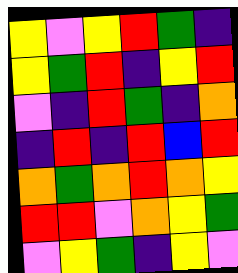[["yellow", "violet", "yellow", "red", "green", "indigo"], ["yellow", "green", "red", "indigo", "yellow", "red"], ["violet", "indigo", "red", "green", "indigo", "orange"], ["indigo", "red", "indigo", "red", "blue", "red"], ["orange", "green", "orange", "red", "orange", "yellow"], ["red", "red", "violet", "orange", "yellow", "green"], ["violet", "yellow", "green", "indigo", "yellow", "violet"]]